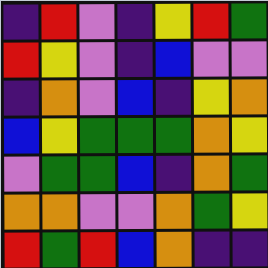[["indigo", "red", "violet", "indigo", "yellow", "red", "green"], ["red", "yellow", "violet", "indigo", "blue", "violet", "violet"], ["indigo", "orange", "violet", "blue", "indigo", "yellow", "orange"], ["blue", "yellow", "green", "green", "green", "orange", "yellow"], ["violet", "green", "green", "blue", "indigo", "orange", "green"], ["orange", "orange", "violet", "violet", "orange", "green", "yellow"], ["red", "green", "red", "blue", "orange", "indigo", "indigo"]]